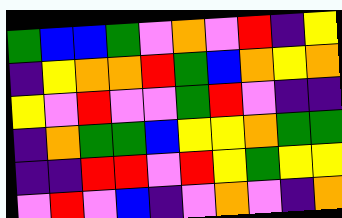[["green", "blue", "blue", "green", "violet", "orange", "violet", "red", "indigo", "yellow"], ["indigo", "yellow", "orange", "orange", "red", "green", "blue", "orange", "yellow", "orange"], ["yellow", "violet", "red", "violet", "violet", "green", "red", "violet", "indigo", "indigo"], ["indigo", "orange", "green", "green", "blue", "yellow", "yellow", "orange", "green", "green"], ["indigo", "indigo", "red", "red", "violet", "red", "yellow", "green", "yellow", "yellow"], ["violet", "red", "violet", "blue", "indigo", "violet", "orange", "violet", "indigo", "orange"]]